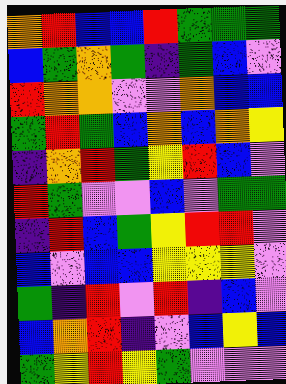[["orange", "red", "blue", "blue", "red", "green", "green", "green"], ["blue", "green", "orange", "green", "indigo", "green", "blue", "violet"], ["red", "orange", "orange", "violet", "violet", "orange", "blue", "blue"], ["green", "red", "green", "blue", "orange", "blue", "orange", "yellow"], ["indigo", "orange", "red", "green", "yellow", "red", "blue", "violet"], ["red", "green", "violet", "violet", "blue", "violet", "green", "green"], ["indigo", "red", "blue", "green", "yellow", "red", "red", "violet"], ["blue", "violet", "blue", "blue", "yellow", "yellow", "yellow", "violet"], ["green", "indigo", "red", "violet", "red", "indigo", "blue", "violet"], ["blue", "orange", "red", "indigo", "violet", "blue", "yellow", "blue"], ["green", "yellow", "red", "yellow", "green", "violet", "violet", "violet"]]